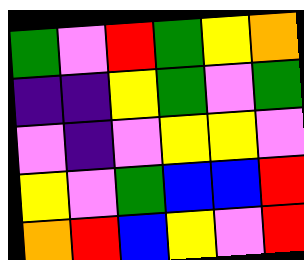[["green", "violet", "red", "green", "yellow", "orange"], ["indigo", "indigo", "yellow", "green", "violet", "green"], ["violet", "indigo", "violet", "yellow", "yellow", "violet"], ["yellow", "violet", "green", "blue", "blue", "red"], ["orange", "red", "blue", "yellow", "violet", "red"]]